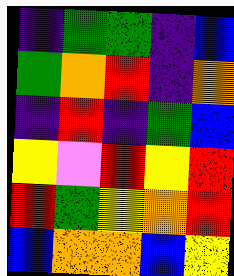[["indigo", "green", "green", "indigo", "blue"], ["green", "orange", "red", "indigo", "orange"], ["indigo", "red", "indigo", "green", "blue"], ["yellow", "violet", "red", "yellow", "red"], ["red", "green", "yellow", "orange", "red"], ["blue", "orange", "orange", "blue", "yellow"]]